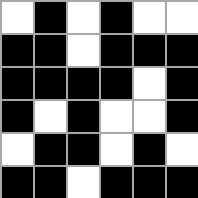[["white", "black", "white", "black", "white", "white"], ["black", "black", "white", "black", "black", "black"], ["black", "black", "black", "black", "white", "black"], ["black", "white", "black", "white", "white", "black"], ["white", "black", "black", "white", "black", "white"], ["black", "black", "white", "black", "black", "black"]]